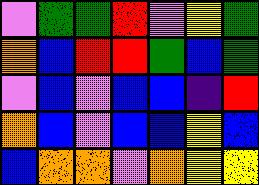[["violet", "green", "green", "red", "violet", "yellow", "green"], ["orange", "blue", "red", "red", "green", "blue", "green"], ["violet", "blue", "violet", "blue", "blue", "indigo", "red"], ["orange", "blue", "violet", "blue", "blue", "yellow", "blue"], ["blue", "orange", "orange", "violet", "orange", "yellow", "yellow"]]